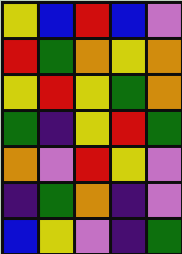[["yellow", "blue", "red", "blue", "violet"], ["red", "green", "orange", "yellow", "orange"], ["yellow", "red", "yellow", "green", "orange"], ["green", "indigo", "yellow", "red", "green"], ["orange", "violet", "red", "yellow", "violet"], ["indigo", "green", "orange", "indigo", "violet"], ["blue", "yellow", "violet", "indigo", "green"]]